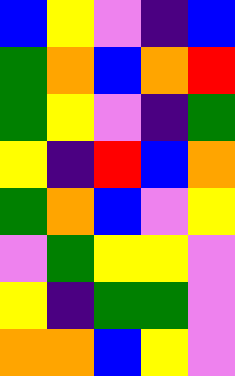[["blue", "yellow", "violet", "indigo", "blue"], ["green", "orange", "blue", "orange", "red"], ["green", "yellow", "violet", "indigo", "green"], ["yellow", "indigo", "red", "blue", "orange"], ["green", "orange", "blue", "violet", "yellow"], ["violet", "green", "yellow", "yellow", "violet"], ["yellow", "indigo", "green", "green", "violet"], ["orange", "orange", "blue", "yellow", "violet"]]